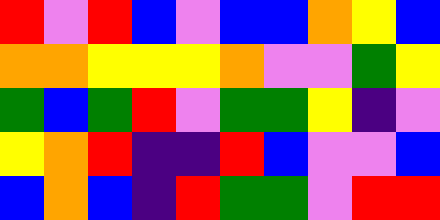[["red", "violet", "red", "blue", "violet", "blue", "blue", "orange", "yellow", "blue"], ["orange", "orange", "yellow", "yellow", "yellow", "orange", "violet", "violet", "green", "yellow"], ["green", "blue", "green", "red", "violet", "green", "green", "yellow", "indigo", "violet"], ["yellow", "orange", "red", "indigo", "indigo", "red", "blue", "violet", "violet", "blue"], ["blue", "orange", "blue", "indigo", "red", "green", "green", "violet", "red", "red"]]